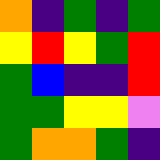[["orange", "indigo", "green", "indigo", "green"], ["yellow", "red", "yellow", "green", "red"], ["green", "blue", "indigo", "indigo", "red"], ["green", "green", "yellow", "yellow", "violet"], ["green", "orange", "orange", "green", "indigo"]]